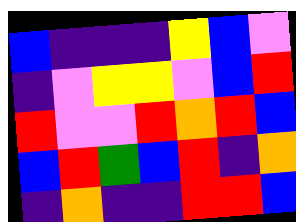[["blue", "indigo", "indigo", "indigo", "yellow", "blue", "violet"], ["indigo", "violet", "yellow", "yellow", "violet", "blue", "red"], ["red", "violet", "violet", "red", "orange", "red", "blue"], ["blue", "red", "green", "blue", "red", "indigo", "orange"], ["indigo", "orange", "indigo", "indigo", "red", "red", "blue"]]